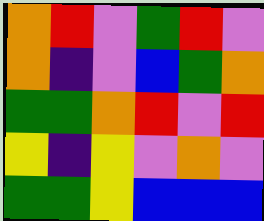[["orange", "red", "violet", "green", "red", "violet"], ["orange", "indigo", "violet", "blue", "green", "orange"], ["green", "green", "orange", "red", "violet", "red"], ["yellow", "indigo", "yellow", "violet", "orange", "violet"], ["green", "green", "yellow", "blue", "blue", "blue"]]